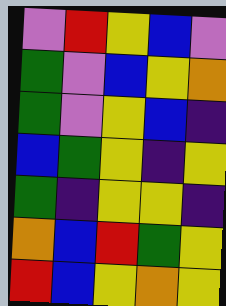[["violet", "red", "yellow", "blue", "violet"], ["green", "violet", "blue", "yellow", "orange"], ["green", "violet", "yellow", "blue", "indigo"], ["blue", "green", "yellow", "indigo", "yellow"], ["green", "indigo", "yellow", "yellow", "indigo"], ["orange", "blue", "red", "green", "yellow"], ["red", "blue", "yellow", "orange", "yellow"]]